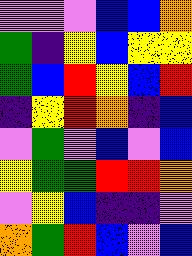[["violet", "violet", "violet", "blue", "blue", "orange"], ["green", "indigo", "yellow", "blue", "yellow", "yellow"], ["green", "blue", "red", "yellow", "blue", "red"], ["indigo", "yellow", "red", "orange", "indigo", "blue"], ["violet", "green", "violet", "blue", "violet", "blue"], ["yellow", "green", "green", "red", "red", "orange"], ["violet", "yellow", "blue", "indigo", "indigo", "violet"], ["orange", "green", "red", "blue", "violet", "blue"]]